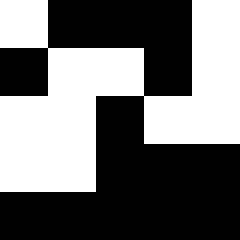[["white", "black", "black", "black", "white"], ["black", "white", "white", "black", "white"], ["white", "white", "black", "white", "white"], ["white", "white", "black", "black", "black"], ["black", "black", "black", "black", "black"]]